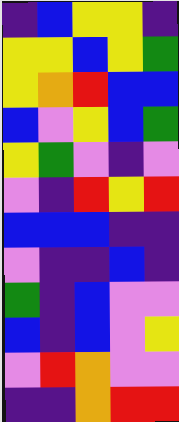[["indigo", "blue", "yellow", "yellow", "indigo"], ["yellow", "yellow", "blue", "yellow", "green"], ["yellow", "orange", "red", "blue", "blue"], ["blue", "violet", "yellow", "blue", "green"], ["yellow", "green", "violet", "indigo", "violet"], ["violet", "indigo", "red", "yellow", "red"], ["blue", "blue", "blue", "indigo", "indigo"], ["violet", "indigo", "indigo", "blue", "indigo"], ["green", "indigo", "blue", "violet", "violet"], ["blue", "indigo", "blue", "violet", "yellow"], ["violet", "red", "orange", "violet", "violet"], ["indigo", "indigo", "orange", "red", "red"]]